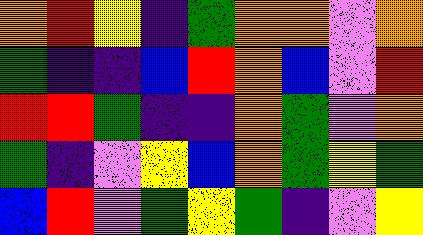[["orange", "red", "yellow", "indigo", "green", "orange", "orange", "violet", "orange"], ["green", "indigo", "indigo", "blue", "red", "orange", "blue", "violet", "red"], ["red", "red", "green", "indigo", "indigo", "orange", "green", "violet", "orange"], ["green", "indigo", "violet", "yellow", "blue", "orange", "green", "yellow", "green"], ["blue", "red", "violet", "green", "yellow", "green", "indigo", "violet", "yellow"]]